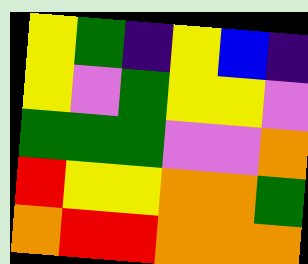[["yellow", "green", "indigo", "yellow", "blue", "indigo"], ["yellow", "violet", "green", "yellow", "yellow", "violet"], ["green", "green", "green", "violet", "violet", "orange"], ["red", "yellow", "yellow", "orange", "orange", "green"], ["orange", "red", "red", "orange", "orange", "orange"]]